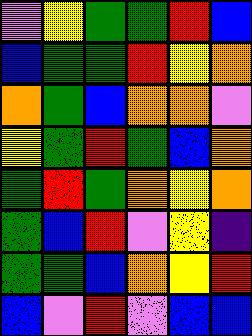[["violet", "yellow", "green", "green", "red", "blue"], ["blue", "green", "green", "red", "yellow", "orange"], ["orange", "green", "blue", "orange", "orange", "violet"], ["yellow", "green", "red", "green", "blue", "orange"], ["green", "red", "green", "orange", "yellow", "orange"], ["green", "blue", "red", "violet", "yellow", "indigo"], ["green", "green", "blue", "orange", "yellow", "red"], ["blue", "violet", "red", "violet", "blue", "blue"]]